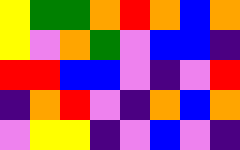[["yellow", "green", "green", "orange", "red", "orange", "blue", "orange"], ["yellow", "violet", "orange", "green", "violet", "blue", "blue", "indigo"], ["red", "red", "blue", "blue", "violet", "indigo", "violet", "red"], ["indigo", "orange", "red", "violet", "indigo", "orange", "blue", "orange"], ["violet", "yellow", "yellow", "indigo", "violet", "blue", "violet", "indigo"]]